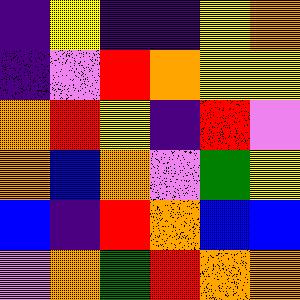[["indigo", "yellow", "indigo", "indigo", "yellow", "orange"], ["indigo", "violet", "red", "orange", "yellow", "yellow"], ["orange", "red", "yellow", "indigo", "red", "violet"], ["orange", "blue", "orange", "violet", "green", "yellow"], ["blue", "indigo", "red", "orange", "blue", "blue"], ["violet", "orange", "green", "red", "orange", "orange"]]